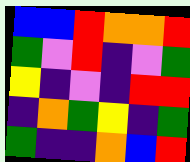[["blue", "blue", "red", "orange", "orange", "red"], ["green", "violet", "red", "indigo", "violet", "green"], ["yellow", "indigo", "violet", "indigo", "red", "red"], ["indigo", "orange", "green", "yellow", "indigo", "green"], ["green", "indigo", "indigo", "orange", "blue", "red"]]